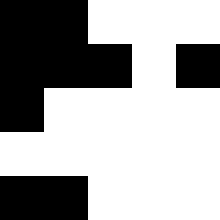[["black", "black", "white", "white", "white"], ["black", "black", "black", "white", "black"], ["black", "white", "white", "white", "white"], ["white", "white", "white", "white", "white"], ["black", "black", "white", "white", "white"]]